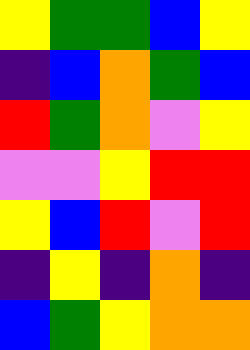[["yellow", "green", "green", "blue", "yellow"], ["indigo", "blue", "orange", "green", "blue"], ["red", "green", "orange", "violet", "yellow"], ["violet", "violet", "yellow", "red", "red"], ["yellow", "blue", "red", "violet", "red"], ["indigo", "yellow", "indigo", "orange", "indigo"], ["blue", "green", "yellow", "orange", "orange"]]